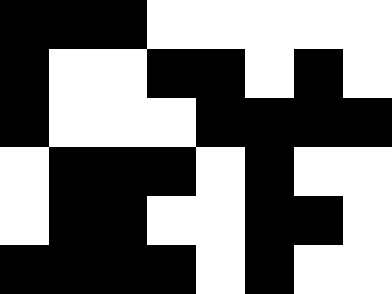[["black", "black", "black", "white", "white", "white", "white", "white"], ["black", "white", "white", "black", "black", "white", "black", "white"], ["black", "white", "white", "white", "black", "black", "black", "black"], ["white", "black", "black", "black", "white", "black", "white", "white"], ["white", "black", "black", "white", "white", "black", "black", "white"], ["black", "black", "black", "black", "white", "black", "white", "white"]]